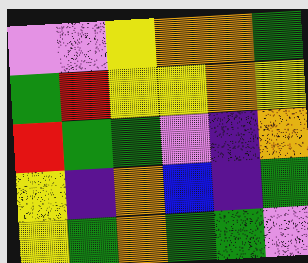[["violet", "violet", "yellow", "orange", "orange", "green"], ["green", "red", "yellow", "yellow", "orange", "yellow"], ["red", "green", "green", "violet", "indigo", "orange"], ["yellow", "indigo", "orange", "blue", "indigo", "green"], ["yellow", "green", "orange", "green", "green", "violet"]]